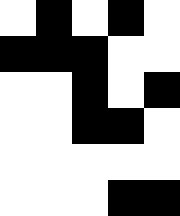[["white", "black", "white", "black", "white"], ["black", "black", "black", "white", "white"], ["white", "white", "black", "white", "black"], ["white", "white", "black", "black", "white"], ["white", "white", "white", "white", "white"], ["white", "white", "white", "black", "black"]]